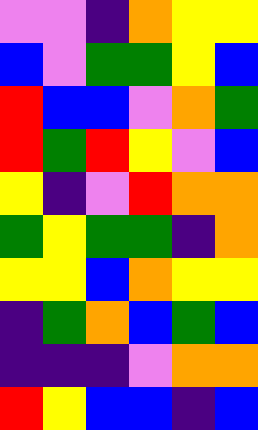[["violet", "violet", "indigo", "orange", "yellow", "yellow"], ["blue", "violet", "green", "green", "yellow", "blue"], ["red", "blue", "blue", "violet", "orange", "green"], ["red", "green", "red", "yellow", "violet", "blue"], ["yellow", "indigo", "violet", "red", "orange", "orange"], ["green", "yellow", "green", "green", "indigo", "orange"], ["yellow", "yellow", "blue", "orange", "yellow", "yellow"], ["indigo", "green", "orange", "blue", "green", "blue"], ["indigo", "indigo", "indigo", "violet", "orange", "orange"], ["red", "yellow", "blue", "blue", "indigo", "blue"]]